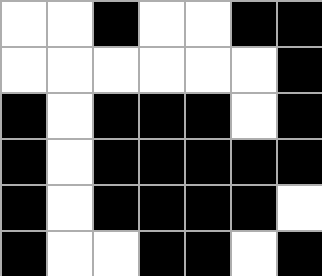[["white", "white", "black", "white", "white", "black", "black"], ["white", "white", "white", "white", "white", "white", "black"], ["black", "white", "black", "black", "black", "white", "black"], ["black", "white", "black", "black", "black", "black", "black"], ["black", "white", "black", "black", "black", "black", "white"], ["black", "white", "white", "black", "black", "white", "black"]]